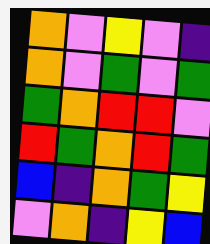[["orange", "violet", "yellow", "violet", "indigo"], ["orange", "violet", "green", "violet", "green"], ["green", "orange", "red", "red", "violet"], ["red", "green", "orange", "red", "green"], ["blue", "indigo", "orange", "green", "yellow"], ["violet", "orange", "indigo", "yellow", "blue"]]